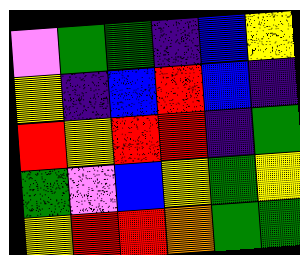[["violet", "green", "green", "indigo", "blue", "yellow"], ["yellow", "indigo", "blue", "red", "blue", "indigo"], ["red", "yellow", "red", "red", "indigo", "green"], ["green", "violet", "blue", "yellow", "green", "yellow"], ["yellow", "red", "red", "orange", "green", "green"]]